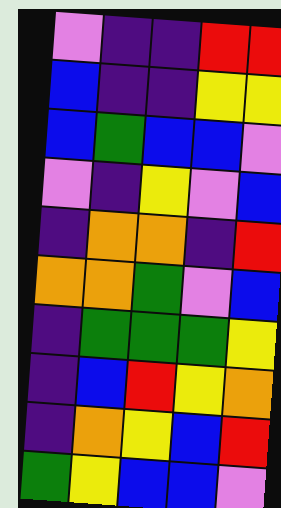[["violet", "indigo", "indigo", "red", "red"], ["blue", "indigo", "indigo", "yellow", "yellow"], ["blue", "green", "blue", "blue", "violet"], ["violet", "indigo", "yellow", "violet", "blue"], ["indigo", "orange", "orange", "indigo", "red"], ["orange", "orange", "green", "violet", "blue"], ["indigo", "green", "green", "green", "yellow"], ["indigo", "blue", "red", "yellow", "orange"], ["indigo", "orange", "yellow", "blue", "red"], ["green", "yellow", "blue", "blue", "violet"]]